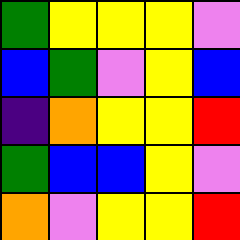[["green", "yellow", "yellow", "yellow", "violet"], ["blue", "green", "violet", "yellow", "blue"], ["indigo", "orange", "yellow", "yellow", "red"], ["green", "blue", "blue", "yellow", "violet"], ["orange", "violet", "yellow", "yellow", "red"]]